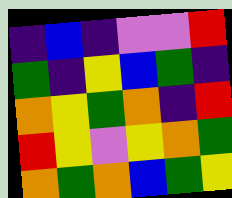[["indigo", "blue", "indigo", "violet", "violet", "red"], ["green", "indigo", "yellow", "blue", "green", "indigo"], ["orange", "yellow", "green", "orange", "indigo", "red"], ["red", "yellow", "violet", "yellow", "orange", "green"], ["orange", "green", "orange", "blue", "green", "yellow"]]